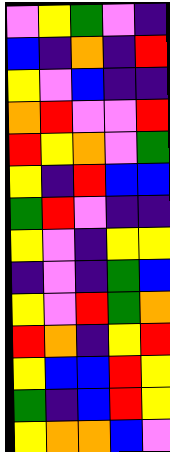[["violet", "yellow", "green", "violet", "indigo"], ["blue", "indigo", "orange", "indigo", "red"], ["yellow", "violet", "blue", "indigo", "indigo"], ["orange", "red", "violet", "violet", "red"], ["red", "yellow", "orange", "violet", "green"], ["yellow", "indigo", "red", "blue", "blue"], ["green", "red", "violet", "indigo", "indigo"], ["yellow", "violet", "indigo", "yellow", "yellow"], ["indigo", "violet", "indigo", "green", "blue"], ["yellow", "violet", "red", "green", "orange"], ["red", "orange", "indigo", "yellow", "red"], ["yellow", "blue", "blue", "red", "yellow"], ["green", "indigo", "blue", "red", "yellow"], ["yellow", "orange", "orange", "blue", "violet"]]